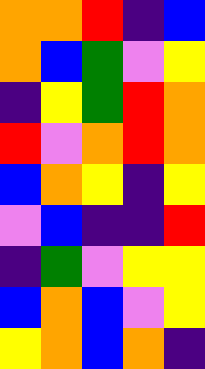[["orange", "orange", "red", "indigo", "blue"], ["orange", "blue", "green", "violet", "yellow"], ["indigo", "yellow", "green", "red", "orange"], ["red", "violet", "orange", "red", "orange"], ["blue", "orange", "yellow", "indigo", "yellow"], ["violet", "blue", "indigo", "indigo", "red"], ["indigo", "green", "violet", "yellow", "yellow"], ["blue", "orange", "blue", "violet", "yellow"], ["yellow", "orange", "blue", "orange", "indigo"]]